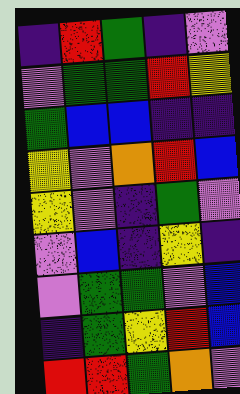[["indigo", "red", "green", "indigo", "violet"], ["violet", "green", "green", "red", "yellow"], ["green", "blue", "blue", "indigo", "indigo"], ["yellow", "violet", "orange", "red", "blue"], ["yellow", "violet", "indigo", "green", "violet"], ["violet", "blue", "indigo", "yellow", "indigo"], ["violet", "green", "green", "violet", "blue"], ["indigo", "green", "yellow", "red", "blue"], ["red", "red", "green", "orange", "violet"]]